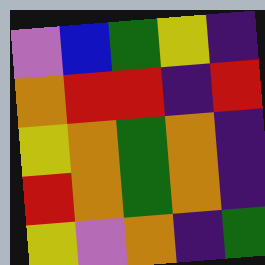[["violet", "blue", "green", "yellow", "indigo"], ["orange", "red", "red", "indigo", "red"], ["yellow", "orange", "green", "orange", "indigo"], ["red", "orange", "green", "orange", "indigo"], ["yellow", "violet", "orange", "indigo", "green"]]